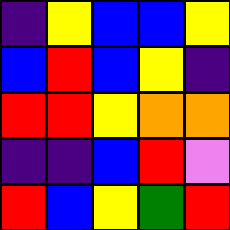[["indigo", "yellow", "blue", "blue", "yellow"], ["blue", "red", "blue", "yellow", "indigo"], ["red", "red", "yellow", "orange", "orange"], ["indigo", "indigo", "blue", "red", "violet"], ["red", "blue", "yellow", "green", "red"]]